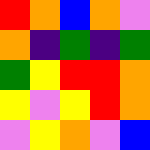[["red", "orange", "blue", "orange", "violet"], ["orange", "indigo", "green", "indigo", "green"], ["green", "yellow", "red", "red", "orange"], ["yellow", "violet", "yellow", "red", "orange"], ["violet", "yellow", "orange", "violet", "blue"]]